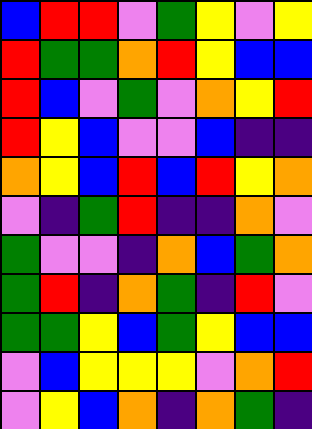[["blue", "red", "red", "violet", "green", "yellow", "violet", "yellow"], ["red", "green", "green", "orange", "red", "yellow", "blue", "blue"], ["red", "blue", "violet", "green", "violet", "orange", "yellow", "red"], ["red", "yellow", "blue", "violet", "violet", "blue", "indigo", "indigo"], ["orange", "yellow", "blue", "red", "blue", "red", "yellow", "orange"], ["violet", "indigo", "green", "red", "indigo", "indigo", "orange", "violet"], ["green", "violet", "violet", "indigo", "orange", "blue", "green", "orange"], ["green", "red", "indigo", "orange", "green", "indigo", "red", "violet"], ["green", "green", "yellow", "blue", "green", "yellow", "blue", "blue"], ["violet", "blue", "yellow", "yellow", "yellow", "violet", "orange", "red"], ["violet", "yellow", "blue", "orange", "indigo", "orange", "green", "indigo"]]